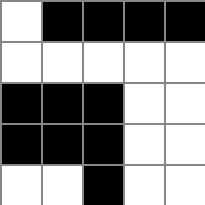[["white", "black", "black", "black", "black"], ["white", "white", "white", "white", "white"], ["black", "black", "black", "white", "white"], ["black", "black", "black", "white", "white"], ["white", "white", "black", "white", "white"]]